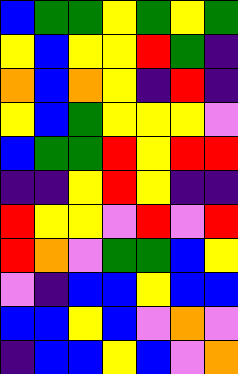[["blue", "green", "green", "yellow", "green", "yellow", "green"], ["yellow", "blue", "yellow", "yellow", "red", "green", "indigo"], ["orange", "blue", "orange", "yellow", "indigo", "red", "indigo"], ["yellow", "blue", "green", "yellow", "yellow", "yellow", "violet"], ["blue", "green", "green", "red", "yellow", "red", "red"], ["indigo", "indigo", "yellow", "red", "yellow", "indigo", "indigo"], ["red", "yellow", "yellow", "violet", "red", "violet", "red"], ["red", "orange", "violet", "green", "green", "blue", "yellow"], ["violet", "indigo", "blue", "blue", "yellow", "blue", "blue"], ["blue", "blue", "yellow", "blue", "violet", "orange", "violet"], ["indigo", "blue", "blue", "yellow", "blue", "violet", "orange"]]